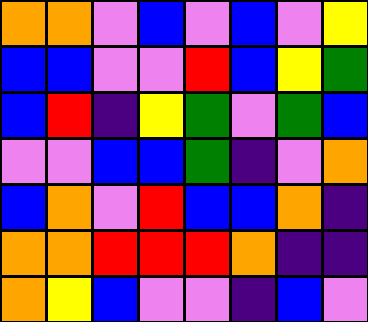[["orange", "orange", "violet", "blue", "violet", "blue", "violet", "yellow"], ["blue", "blue", "violet", "violet", "red", "blue", "yellow", "green"], ["blue", "red", "indigo", "yellow", "green", "violet", "green", "blue"], ["violet", "violet", "blue", "blue", "green", "indigo", "violet", "orange"], ["blue", "orange", "violet", "red", "blue", "blue", "orange", "indigo"], ["orange", "orange", "red", "red", "red", "orange", "indigo", "indigo"], ["orange", "yellow", "blue", "violet", "violet", "indigo", "blue", "violet"]]